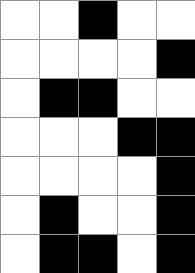[["white", "white", "black", "white", "white"], ["white", "white", "white", "white", "black"], ["white", "black", "black", "white", "white"], ["white", "white", "white", "black", "black"], ["white", "white", "white", "white", "black"], ["white", "black", "white", "white", "black"], ["white", "black", "black", "white", "black"]]